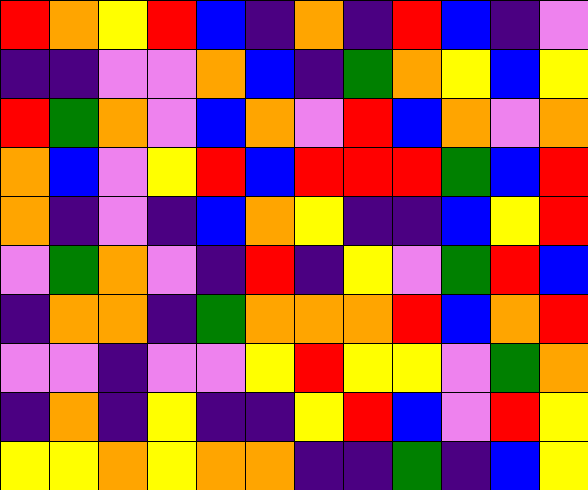[["red", "orange", "yellow", "red", "blue", "indigo", "orange", "indigo", "red", "blue", "indigo", "violet"], ["indigo", "indigo", "violet", "violet", "orange", "blue", "indigo", "green", "orange", "yellow", "blue", "yellow"], ["red", "green", "orange", "violet", "blue", "orange", "violet", "red", "blue", "orange", "violet", "orange"], ["orange", "blue", "violet", "yellow", "red", "blue", "red", "red", "red", "green", "blue", "red"], ["orange", "indigo", "violet", "indigo", "blue", "orange", "yellow", "indigo", "indigo", "blue", "yellow", "red"], ["violet", "green", "orange", "violet", "indigo", "red", "indigo", "yellow", "violet", "green", "red", "blue"], ["indigo", "orange", "orange", "indigo", "green", "orange", "orange", "orange", "red", "blue", "orange", "red"], ["violet", "violet", "indigo", "violet", "violet", "yellow", "red", "yellow", "yellow", "violet", "green", "orange"], ["indigo", "orange", "indigo", "yellow", "indigo", "indigo", "yellow", "red", "blue", "violet", "red", "yellow"], ["yellow", "yellow", "orange", "yellow", "orange", "orange", "indigo", "indigo", "green", "indigo", "blue", "yellow"]]